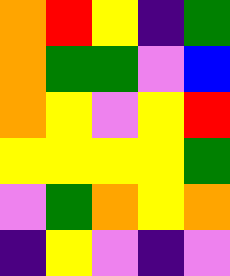[["orange", "red", "yellow", "indigo", "green"], ["orange", "green", "green", "violet", "blue"], ["orange", "yellow", "violet", "yellow", "red"], ["yellow", "yellow", "yellow", "yellow", "green"], ["violet", "green", "orange", "yellow", "orange"], ["indigo", "yellow", "violet", "indigo", "violet"]]